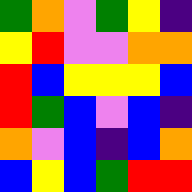[["green", "orange", "violet", "green", "yellow", "indigo"], ["yellow", "red", "violet", "violet", "orange", "orange"], ["red", "blue", "yellow", "yellow", "yellow", "blue"], ["red", "green", "blue", "violet", "blue", "indigo"], ["orange", "violet", "blue", "indigo", "blue", "orange"], ["blue", "yellow", "blue", "green", "red", "red"]]